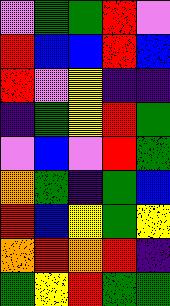[["violet", "green", "green", "red", "violet"], ["red", "blue", "blue", "red", "blue"], ["red", "violet", "yellow", "indigo", "indigo"], ["indigo", "green", "yellow", "red", "green"], ["violet", "blue", "violet", "red", "green"], ["orange", "green", "indigo", "green", "blue"], ["red", "blue", "yellow", "green", "yellow"], ["orange", "red", "orange", "red", "indigo"], ["green", "yellow", "red", "green", "green"]]